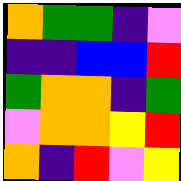[["orange", "green", "green", "indigo", "violet"], ["indigo", "indigo", "blue", "blue", "red"], ["green", "orange", "orange", "indigo", "green"], ["violet", "orange", "orange", "yellow", "red"], ["orange", "indigo", "red", "violet", "yellow"]]